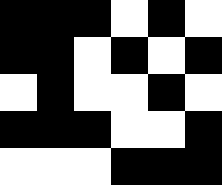[["black", "black", "black", "white", "black", "white"], ["black", "black", "white", "black", "white", "black"], ["white", "black", "white", "white", "black", "white"], ["black", "black", "black", "white", "white", "black"], ["white", "white", "white", "black", "black", "black"]]